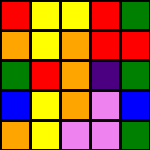[["red", "yellow", "yellow", "red", "green"], ["orange", "yellow", "orange", "red", "red"], ["green", "red", "orange", "indigo", "green"], ["blue", "yellow", "orange", "violet", "blue"], ["orange", "yellow", "violet", "violet", "green"]]